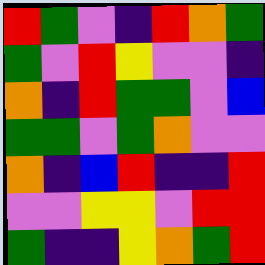[["red", "green", "violet", "indigo", "red", "orange", "green"], ["green", "violet", "red", "yellow", "violet", "violet", "indigo"], ["orange", "indigo", "red", "green", "green", "violet", "blue"], ["green", "green", "violet", "green", "orange", "violet", "violet"], ["orange", "indigo", "blue", "red", "indigo", "indigo", "red"], ["violet", "violet", "yellow", "yellow", "violet", "red", "red"], ["green", "indigo", "indigo", "yellow", "orange", "green", "red"]]